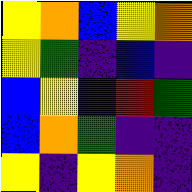[["yellow", "orange", "blue", "yellow", "orange"], ["yellow", "green", "indigo", "blue", "indigo"], ["blue", "yellow", "indigo", "red", "green"], ["blue", "orange", "green", "indigo", "indigo"], ["yellow", "indigo", "yellow", "orange", "indigo"]]